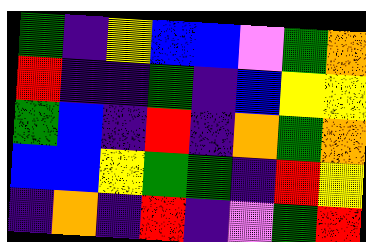[["green", "indigo", "yellow", "blue", "blue", "violet", "green", "orange"], ["red", "indigo", "indigo", "green", "indigo", "blue", "yellow", "yellow"], ["green", "blue", "indigo", "red", "indigo", "orange", "green", "orange"], ["blue", "blue", "yellow", "green", "green", "indigo", "red", "yellow"], ["indigo", "orange", "indigo", "red", "indigo", "violet", "green", "red"]]